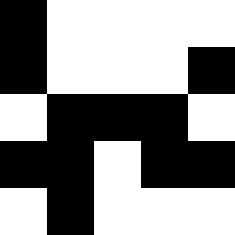[["black", "white", "white", "white", "white"], ["black", "white", "white", "white", "black"], ["white", "black", "black", "black", "white"], ["black", "black", "white", "black", "black"], ["white", "black", "white", "white", "white"]]